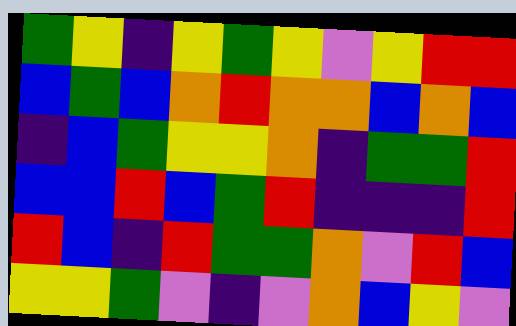[["green", "yellow", "indigo", "yellow", "green", "yellow", "violet", "yellow", "red", "red"], ["blue", "green", "blue", "orange", "red", "orange", "orange", "blue", "orange", "blue"], ["indigo", "blue", "green", "yellow", "yellow", "orange", "indigo", "green", "green", "red"], ["blue", "blue", "red", "blue", "green", "red", "indigo", "indigo", "indigo", "red"], ["red", "blue", "indigo", "red", "green", "green", "orange", "violet", "red", "blue"], ["yellow", "yellow", "green", "violet", "indigo", "violet", "orange", "blue", "yellow", "violet"]]